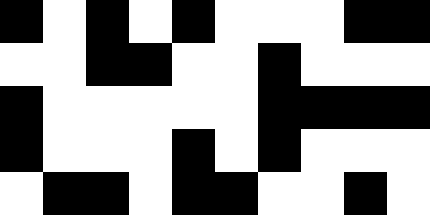[["black", "white", "black", "white", "black", "white", "white", "white", "black", "black"], ["white", "white", "black", "black", "white", "white", "black", "white", "white", "white"], ["black", "white", "white", "white", "white", "white", "black", "black", "black", "black"], ["black", "white", "white", "white", "black", "white", "black", "white", "white", "white"], ["white", "black", "black", "white", "black", "black", "white", "white", "black", "white"]]